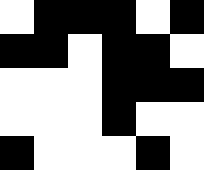[["white", "black", "black", "black", "white", "black"], ["black", "black", "white", "black", "black", "white"], ["white", "white", "white", "black", "black", "black"], ["white", "white", "white", "black", "white", "white"], ["black", "white", "white", "white", "black", "white"]]